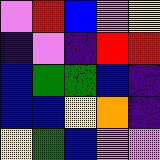[["violet", "red", "blue", "violet", "yellow"], ["indigo", "violet", "indigo", "red", "red"], ["blue", "green", "green", "blue", "indigo"], ["blue", "blue", "yellow", "orange", "indigo"], ["yellow", "green", "blue", "violet", "violet"]]